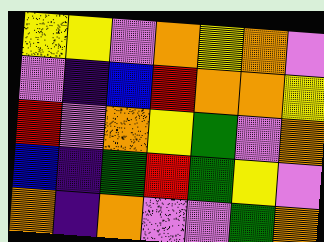[["yellow", "yellow", "violet", "orange", "yellow", "orange", "violet"], ["violet", "indigo", "blue", "red", "orange", "orange", "yellow"], ["red", "violet", "orange", "yellow", "green", "violet", "orange"], ["blue", "indigo", "green", "red", "green", "yellow", "violet"], ["orange", "indigo", "orange", "violet", "violet", "green", "orange"]]